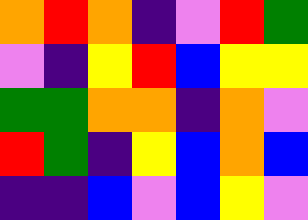[["orange", "red", "orange", "indigo", "violet", "red", "green"], ["violet", "indigo", "yellow", "red", "blue", "yellow", "yellow"], ["green", "green", "orange", "orange", "indigo", "orange", "violet"], ["red", "green", "indigo", "yellow", "blue", "orange", "blue"], ["indigo", "indigo", "blue", "violet", "blue", "yellow", "violet"]]